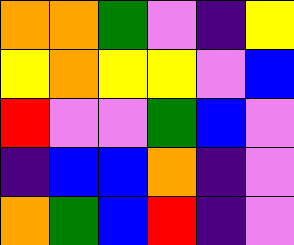[["orange", "orange", "green", "violet", "indigo", "yellow"], ["yellow", "orange", "yellow", "yellow", "violet", "blue"], ["red", "violet", "violet", "green", "blue", "violet"], ["indigo", "blue", "blue", "orange", "indigo", "violet"], ["orange", "green", "blue", "red", "indigo", "violet"]]